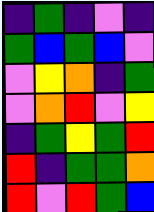[["indigo", "green", "indigo", "violet", "indigo"], ["green", "blue", "green", "blue", "violet"], ["violet", "yellow", "orange", "indigo", "green"], ["violet", "orange", "red", "violet", "yellow"], ["indigo", "green", "yellow", "green", "red"], ["red", "indigo", "green", "green", "orange"], ["red", "violet", "red", "green", "blue"]]